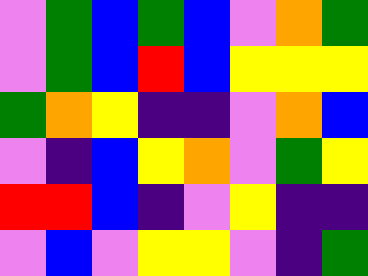[["violet", "green", "blue", "green", "blue", "violet", "orange", "green"], ["violet", "green", "blue", "red", "blue", "yellow", "yellow", "yellow"], ["green", "orange", "yellow", "indigo", "indigo", "violet", "orange", "blue"], ["violet", "indigo", "blue", "yellow", "orange", "violet", "green", "yellow"], ["red", "red", "blue", "indigo", "violet", "yellow", "indigo", "indigo"], ["violet", "blue", "violet", "yellow", "yellow", "violet", "indigo", "green"]]